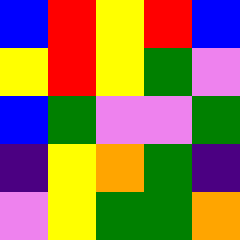[["blue", "red", "yellow", "red", "blue"], ["yellow", "red", "yellow", "green", "violet"], ["blue", "green", "violet", "violet", "green"], ["indigo", "yellow", "orange", "green", "indigo"], ["violet", "yellow", "green", "green", "orange"]]